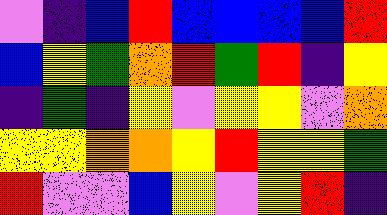[["violet", "indigo", "blue", "red", "blue", "blue", "blue", "blue", "red"], ["blue", "yellow", "green", "orange", "red", "green", "red", "indigo", "yellow"], ["indigo", "green", "indigo", "yellow", "violet", "yellow", "yellow", "violet", "orange"], ["yellow", "yellow", "orange", "orange", "yellow", "red", "yellow", "yellow", "green"], ["red", "violet", "violet", "blue", "yellow", "violet", "yellow", "red", "indigo"]]